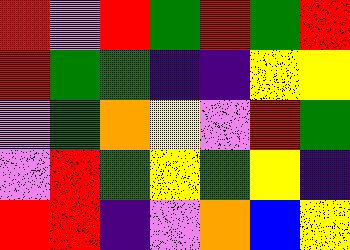[["red", "violet", "red", "green", "red", "green", "red"], ["red", "green", "green", "indigo", "indigo", "yellow", "yellow"], ["violet", "green", "orange", "yellow", "violet", "red", "green"], ["violet", "red", "green", "yellow", "green", "yellow", "indigo"], ["red", "red", "indigo", "violet", "orange", "blue", "yellow"]]